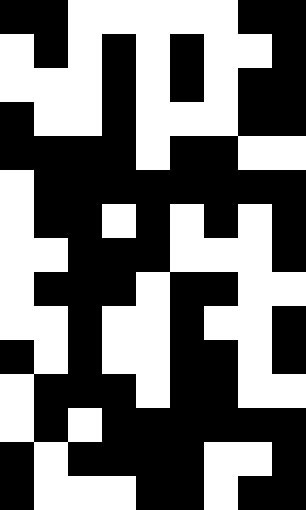[["black", "black", "white", "white", "white", "white", "white", "black", "black"], ["white", "black", "white", "black", "white", "black", "white", "white", "black"], ["white", "white", "white", "black", "white", "black", "white", "black", "black"], ["black", "white", "white", "black", "white", "white", "white", "black", "black"], ["black", "black", "black", "black", "white", "black", "black", "white", "white"], ["white", "black", "black", "black", "black", "black", "black", "black", "black"], ["white", "black", "black", "white", "black", "white", "black", "white", "black"], ["white", "white", "black", "black", "black", "white", "white", "white", "black"], ["white", "black", "black", "black", "white", "black", "black", "white", "white"], ["white", "white", "black", "white", "white", "black", "white", "white", "black"], ["black", "white", "black", "white", "white", "black", "black", "white", "black"], ["white", "black", "black", "black", "white", "black", "black", "white", "white"], ["white", "black", "white", "black", "black", "black", "black", "black", "black"], ["black", "white", "black", "black", "black", "black", "white", "white", "black"], ["black", "white", "white", "white", "black", "black", "white", "black", "black"]]